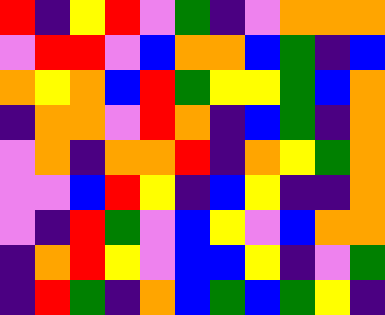[["red", "indigo", "yellow", "red", "violet", "green", "indigo", "violet", "orange", "orange", "orange"], ["violet", "red", "red", "violet", "blue", "orange", "orange", "blue", "green", "indigo", "blue"], ["orange", "yellow", "orange", "blue", "red", "green", "yellow", "yellow", "green", "blue", "orange"], ["indigo", "orange", "orange", "violet", "red", "orange", "indigo", "blue", "green", "indigo", "orange"], ["violet", "orange", "indigo", "orange", "orange", "red", "indigo", "orange", "yellow", "green", "orange"], ["violet", "violet", "blue", "red", "yellow", "indigo", "blue", "yellow", "indigo", "indigo", "orange"], ["violet", "indigo", "red", "green", "violet", "blue", "yellow", "violet", "blue", "orange", "orange"], ["indigo", "orange", "red", "yellow", "violet", "blue", "blue", "yellow", "indigo", "violet", "green"], ["indigo", "red", "green", "indigo", "orange", "blue", "green", "blue", "green", "yellow", "indigo"]]